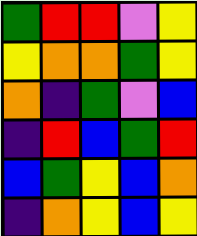[["green", "red", "red", "violet", "yellow"], ["yellow", "orange", "orange", "green", "yellow"], ["orange", "indigo", "green", "violet", "blue"], ["indigo", "red", "blue", "green", "red"], ["blue", "green", "yellow", "blue", "orange"], ["indigo", "orange", "yellow", "blue", "yellow"]]